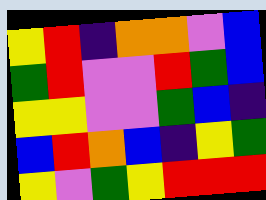[["yellow", "red", "indigo", "orange", "orange", "violet", "blue"], ["green", "red", "violet", "violet", "red", "green", "blue"], ["yellow", "yellow", "violet", "violet", "green", "blue", "indigo"], ["blue", "red", "orange", "blue", "indigo", "yellow", "green"], ["yellow", "violet", "green", "yellow", "red", "red", "red"]]